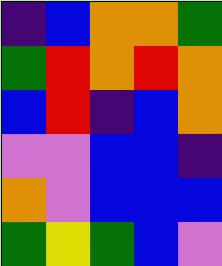[["indigo", "blue", "orange", "orange", "green"], ["green", "red", "orange", "red", "orange"], ["blue", "red", "indigo", "blue", "orange"], ["violet", "violet", "blue", "blue", "indigo"], ["orange", "violet", "blue", "blue", "blue"], ["green", "yellow", "green", "blue", "violet"]]